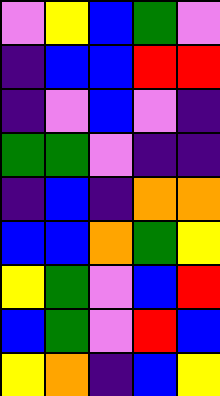[["violet", "yellow", "blue", "green", "violet"], ["indigo", "blue", "blue", "red", "red"], ["indigo", "violet", "blue", "violet", "indigo"], ["green", "green", "violet", "indigo", "indigo"], ["indigo", "blue", "indigo", "orange", "orange"], ["blue", "blue", "orange", "green", "yellow"], ["yellow", "green", "violet", "blue", "red"], ["blue", "green", "violet", "red", "blue"], ["yellow", "orange", "indigo", "blue", "yellow"]]